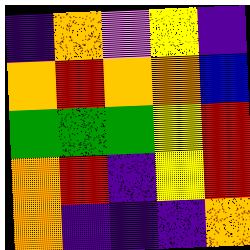[["indigo", "orange", "violet", "yellow", "indigo"], ["orange", "red", "orange", "orange", "blue"], ["green", "green", "green", "yellow", "red"], ["orange", "red", "indigo", "yellow", "red"], ["orange", "indigo", "indigo", "indigo", "orange"]]